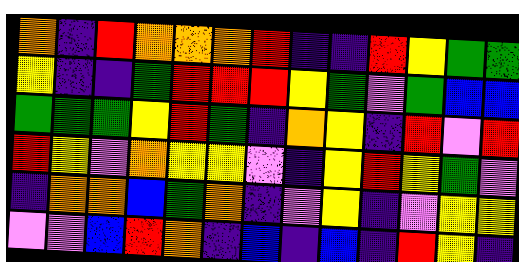[["orange", "indigo", "red", "orange", "orange", "orange", "red", "indigo", "indigo", "red", "yellow", "green", "green"], ["yellow", "indigo", "indigo", "green", "red", "red", "red", "yellow", "green", "violet", "green", "blue", "blue"], ["green", "green", "green", "yellow", "red", "green", "indigo", "orange", "yellow", "indigo", "red", "violet", "red"], ["red", "yellow", "violet", "orange", "yellow", "yellow", "violet", "indigo", "yellow", "red", "yellow", "green", "violet"], ["indigo", "orange", "orange", "blue", "green", "orange", "indigo", "violet", "yellow", "indigo", "violet", "yellow", "yellow"], ["violet", "violet", "blue", "red", "orange", "indigo", "blue", "indigo", "blue", "indigo", "red", "yellow", "indigo"]]